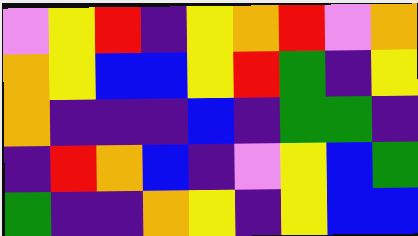[["violet", "yellow", "red", "indigo", "yellow", "orange", "red", "violet", "orange"], ["orange", "yellow", "blue", "blue", "yellow", "red", "green", "indigo", "yellow"], ["orange", "indigo", "indigo", "indigo", "blue", "indigo", "green", "green", "indigo"], ["indigo", "red", "orange", "blue", "indigo", "violet", "yellow", "blue", "green"], ["green", "indigo", "indigo", "orange", "yellow", "indigo", "yellow", "blue", "blue"]]